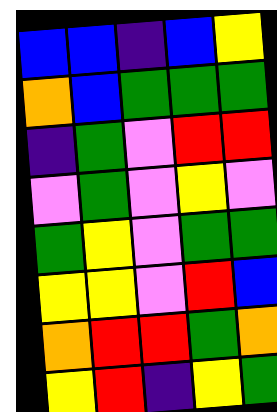[["blue", "blue", "indigo", "blue", "yellow"], ["orange", "blue", "green", "green", "green"], ["indigo", "green", "violet", "red", "red"], ["violet", "green", "violet", "yellow", "violet"], ["green", "yellow", "violet", "green", "green"], ["yellow", "yellow", "violet", "red", "blue"], ["orange", "red", "red", "green", "orange"], ["yellow", "red", "indigo", "yellow", "green"]]